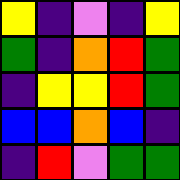[["yellow", "indigo", "violet", "indigo", "yellow"], ["green", "indigo", "orange", "red", "green"], ["indigo", "yellow", "yellow", "red", "green"], ["blue", "blue", "orange", "blue", "indigo"], ["indigo", "red", "violet", "green", "green"]]